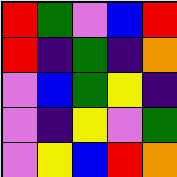[["red", "green", "violet", "blue", "red"], ["red", "indigo", "green", "indigo", "orange"], ["violet", "blue", "green", "yellow", "indigo"], ["violet", "indigo", "yellow", "violet", "green"], ["violet", "yellow", "blue", "red", "orange"]]